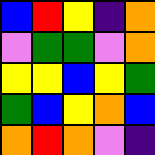[["blue", "red", "yellow", "indigo", "orange"], ["violet", "green", "green", "violet", "orange"], ["yellow", "yellow", "blue", "yellow", "green"], ["green", "blue", "yellow", "orange", "blue"], ["orange", "red", "orange", "violet", "indigo"]]